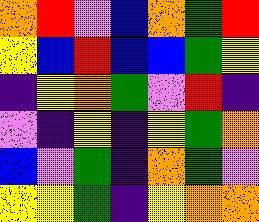[["orange", "red", "violet", "blue", "orange", "green", "red"], ["yellow", "blue", "red", "blue", "blue", "green", "yellow"], ["indigo", "yellow", "orange", "green", "violet", "red", "indigo"], ["violet", "indigo", "yellow", "indigo", "yellow", "green", "orange"], ["blue", "violet", "green", "indigo", "orange", "green", "violet"], ["yellow", "yellow", "green", "indigo", "yellow", "orange", "orange"]]